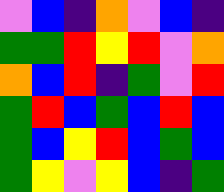[["violet", "blue", "indigo", "orange", "violet", "blue", "indigo"], ["green", "green", "red", "yellow", "red", "violet", "orange"], ["orange", "blue", "red", "indigo", "green", "violet", "red"], ["green", "red", "blue", "green", "blue", "red", "blue"], ["green", "blue", "yellow", "red", "blue", "green", "blue"], ["green", "yellow", "violet", "yellow", "blue", "indigo", "green"]]